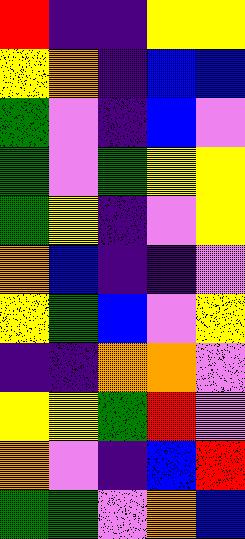[["red", "indigo", "indigo", "yellow", "yellow"], ["yellow", "orange", "indigo", "blue", "blue"], ["green", "violet", "indigo", "blue", "violet"], ["green", "violet", "green", "yellow", "yellow"], ["green", "yellow", "indigo", "violet", "yellow"], ["orange", "blue", "indigo", "indigo", "violet"], ["yellow", "green", "blue", "violet", "yellow"], ["indigo", "indigo", "orange", "orange", "violet"], ["yellow", "yellow", "green", "red", "violet"], ["orange", "violet", "indigo", "blue", "red"], ["green", "green", "violet", "orange", "blue"]]